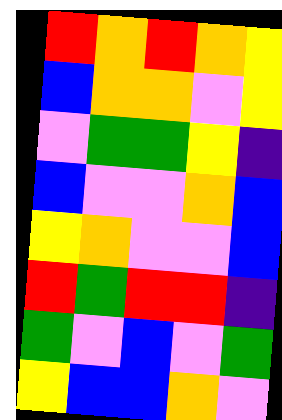[["red", "orange", "red", "orange", "yellow"], ["blue", "orange", "orange", "violet", "yellow"], ["violet", "green", "green", "yellow", "indigo"], ["blue", "violet", "violet", "orange", "blue"], ["yellow", "orange", "violet", "violet", "blue"], ["red", "green", "red", "red", "indigo"], ["green", "violet", "blue", "violet", "green"], ["yellow", "blue", "blue", "orange", "violet"]]